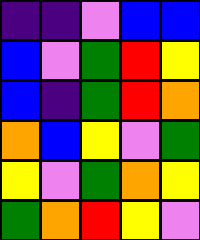[["indigo", "indigo", "violet", "blue", "blue"], ["blue", "violet", "green", "red", "yellow"], ["blue", "indigo", "green", "red", "orange"], ["orange", "blue", "yellow", "violet", "green"], ["yellow", "violet", "green", "orange", "yellow"], ["green", "orange", "red", "yellow", "violet"]]